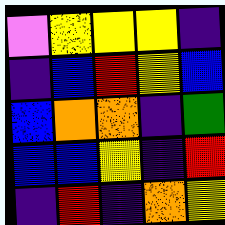[["violet", "yellow", "yellow", "yellow", "indigo"], ["indigo", "blue", "red", "yellow", "blue"], ["blue", "orange", "orange", "indigo", "green"], ["blue", "blue", "yellow", "indigo", "red"], ["indigo", "red", "indigo", "orange", "yellow"]]